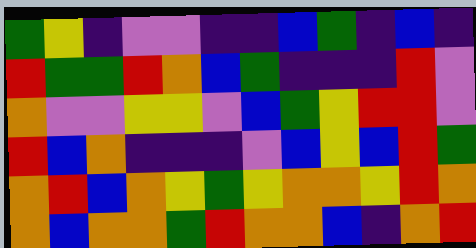[["green", "yellow", "indigo", "violet", "violet", "indigo", "indigo", "blue", "green", "indigo", "blue", "indigo"], ["red", "green", "green", "red", "orange", "blue", "green", "indigo", "indigo", "indigo", "red", "violet"], ["orange", "violet", "violet", "yellow", "yellow", "violet", "blue", "green", "yellow", "red", "red", "violet"], ["red", "blue", "orange", "indigo", "indigo", "indigo", "violet", "blue", "yellow", "blue", "red", "green"], ["orange", "red", "blue", "orange", "yellow", "green", "yellow", "orange", "orange", "yellow", "red", "orange"], ["orange", "blue", "orange", "orange", "green", "red", "orange", "orange", "blue", "indigo", "orange", "red"]]